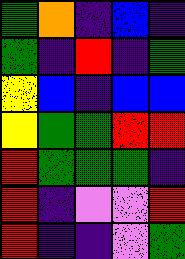[["green", "orange", "indigo", "blue", "indigo"], ["green", "indigo", "red", "indigo", "green"], ["yellow", "blue", "indigo", "blue", "blue"], ["yellow", "green", "green", "red", "red"], ["red", "green", "green", "green", "indigo"], ["red", "indigo", "violet", "violet", "red"], ["red", "indigo", "indigo", "violet", "green"]]